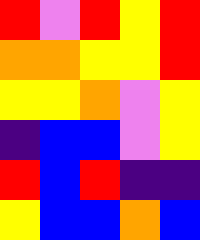[["red", "violet", "red", "yellow", "red"], ["orange", "orange", "yellow", "yellow", "red"], ["yellow", "yellow", "orange", "violet", "yellow"], ["indigo", "blue", "blue", "violet", "yellow"], ["red", "blue", "red", "indigo", "indigo"], ["yellow", "blue", "blue", "orange", "blue"]]